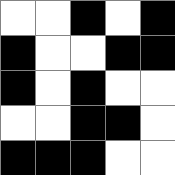[["white", "white", "black", "white", "black"], ["black", "white", "white", "black", "black"], ["black", "white", "black", "white", "white"], ["white", "white", "black", "black", "white"], ["black", "black", "black", "white", "white"]]